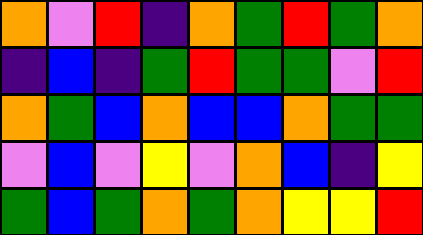[["orange", "violet", "red", "indigo", "orange", "green", "red", "green", "orange"], ["indigo", "blue", "indigo", "green", "red", "green", "green", "violet", "red"], ["orange", "green", "blue", "orange", "blue", "blue", "orange", "green", "green"], ["violet", "blue", "violet", "yellow", "violet", "orange", "blue", "indigo", "yellow"], ["green", "blue", "green", "orange", "green", "orange", "yellow", "yellow", "red"]]